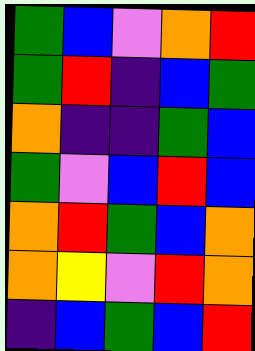[["green", "blue", "violet", "orange", "red"], ["green", "red", "indigo", "blue", "green"], ["orange", "indigo", "indigo", "green", "blue"], ["green", "violet", "blue", "red", "blue"], ["orange", "red", "green", "blue", "orange"], ["orange", "yellow", "violet", "red", "orange"], ["indigo", "blue", "green", "blue", "red"]]